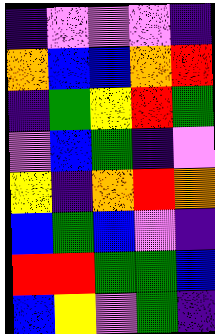[["indigo", "violet", "violet", "violet", "indigo"], ["orange", "blue", "blue", "orange", "red"], ["indigo", "green", "yellow", "red", "green"], ["violet", "blue", "green", "indigo", "violet"], ["yellow", "indigo", "orange", "red", "orange"], ["blue", "green", "blue", "violet", "indigo"], ["red", "red", "green", "green", "blue"], ["blue", "yellow", "violet", "green", "indigo"]]